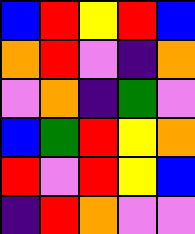[["blue", "red", "yellow", "red", "blue"], ["orange", "red", "violet", "indigo", "orange"], ["violet", "orange", "indigo", "green", "violet"], ["blue", "green", "red", "yellow", "orange"], ["red", "violet", "red", "yellow", "blue"], ["indigo", "red", "orange", "violet", "violet"]]